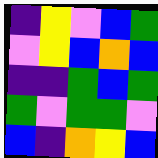[["indigo", "yellow", "violet", "blue", "green"], ["violet", "yellow", "blue", "orange", "blue"], ["indigo", "indigo", "green", "blue", "green"], ["green", "violet", "green", "green", "violet"], ["blue", "indigo", "orange", "yellow", "blue"]]